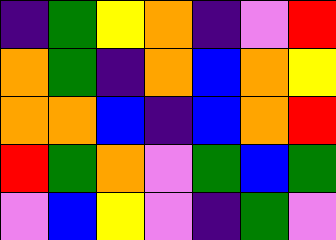[["indigo", "green", "yellow", "orange", "indigo", "violet", "red"], ["orange", "green", "indigo", "orange", "blue", "orange", "yellow"], ["orange", "orange", "blue", "indigo", "blue", "orange", "red"], ["red", "green", "orange", "violet", "green", "blue", "green"], ["violet", "blue", "yellow", "violet", "indigo", "green", "violet"]]